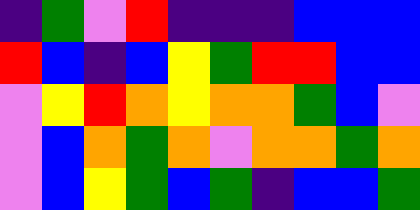[["indigo", "green", "violet", "red", "indigo", "indigo", "indigo", "blue", "blue", "blue"], ["red", "blue", "indigo", "blue", "yellow", "green", "red", "red", "blue", "blue"], ["violet", "yellow", "red", "orange", "yellow", "orange", "orange", "green", "blue", "violet"], ["violet", "blue", "orange", "green", "orange", "violet", "orange", "orange", "green", "orange"], ["violet", "blue", "yellow", "green", "blue", "green", "indigo", "blue", "blue", "green"]]